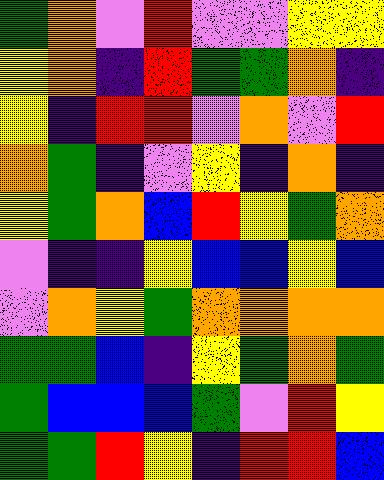[["green", "orange", "violet", "red", "violet", "violet", "yellow", "yellow"], ["yellow", "orange", "indigo", "red", "green", "green", "orange", "indigo"], ["yellow", "indigo", "red", "red", "violet", "orange", "violet", "red"], ["orange", "green", "indigo", "violet", "yellow", "indigo", "orange", "indigo"], ["yellow", "green", "orange", "blue", "red", "yellow", "green", "orange"], ["violet", "indigo", "indigo", "yellow", "blue", "blue", "yellow", "blue"], ["violet", "orange", "yellow", "green", "orange", "orange", "orange", "orange"], ["green", "green", "blue", "indigo", "yellow", "green", "orange", "green"], ["green", "blue", "blue", "blue", "green", "violet", "red", "yellow"], ["green", "green", "red", "yellow", "indigo", "red", "red", "blue"]]